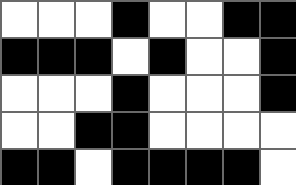[["white", "white", "white", "black", "white", "white", "black", "black"], ["black", "black", "black", "white", "black", "white", "white", "black"], ["white", "white", "white", "black", "white", "white", "white", "black"], ["white", "white", "black", "black", "white", "white", "white", "white"], ["black", "black", "white", "black", "black", "black", "black", "white"]]